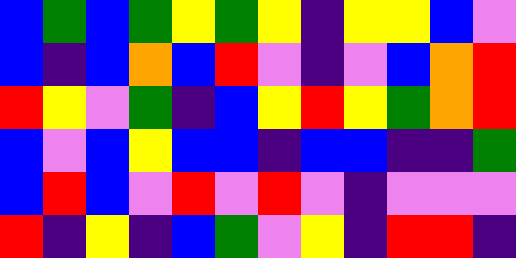[["blue", "green", "blue", "green", "yellow", "green", "yellow", "indigo", "yellow", "yellow", "blue", "violet"], ["blue", "indigo", "blue", "orange", "blue", "red", "violet", "indigo", "violet", "blue", "orange", "red"], ["red", "yellow", "violet", "green", "indigo", "blue", "yellow", "red", "yellow", "green", "orange", "red"], ["blue", "violet", "blue", "yellow", "blue", "blue", "indigo", "blue", "blue", "indigo", "indigo", "green"], ["blue", "red", "blue", "violet", "red", "violet", "red", "violet", "indigo", "violet", "violet", "violet"], ["red", "indigo", "yellow", "indigo", "blue", "green", "violet", "yellow", "indigo", "red", "red", "indigo"]]